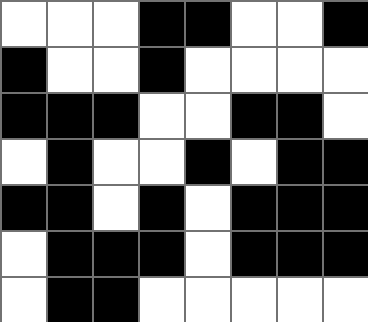[["white", "white", "white", "black", "black", "white", "white", "black"], ["black", "white", "white", "black", "white", "white", "white", "white"], ["black", "black", "black", "white", "white", "black", "black", "white"], ["white", "black", "white", "white", "black", "white", "black", "black"], ["black", "black", "white", "black", "white", "black", "black", "black"], ["white", "black", "black", "black", "white", "black", "black", "black"], ["white", "black", "black", "white", "white", "white", "white", "white"]]